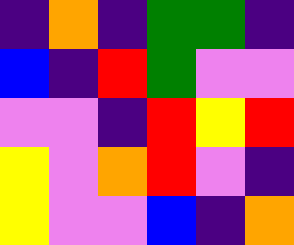[["indigo", "orange", "indigo", "green", "green", "indigo"], ["blue", "indigo", "red", "green", "violet", "violet"], ["violet", "violet", "indigo", "red", "yellow", "red"], ["yellow", "violet", "orange", "red", "violet", "indigo"], ["yellow", "violet", "violet", "blue", "indigo", "orange"]]